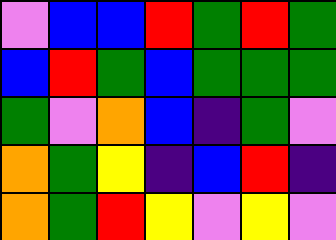[["violet", "blue", "blue", "red", "green", "red", "green"], ["blue", "red", "green", "blue", "green", "green", "green"], ["green", "violet", "orange", "blue", "indigo", "green", "violet"], ["orange", "green", "yellow", "indigo", "blue", "red", "indigo"], ["orange", "green", "red", "yellow", "violet", "yellow", "violet"]]